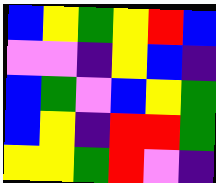[["blue", "yellow", "green", "yellow", "red", "blue"], ["violet", "violet", "indigo", "yellow", "blue", "indigo"], ["blue", "green", "violet", "blue", "yellow", "green"], ["blue", "yellow", "indigo", "red", "red", "green"], ["yellow", "yellow", "green", "red", "violet", "indigo"]]